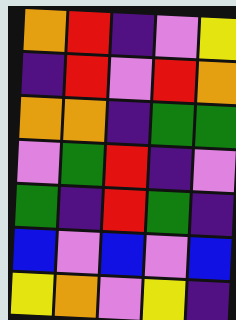[["orange", "red", "indigo", "violet", "yellow"], ["indigo", "red", "violet", "red", "orange"], ["orange", "orange", "indigo", "green", "green"], ["violet", "green", "red", "indigo", "violet"], ["green", "indigo", "red", "green", "indigo"], ["blue", "violet", "blue", "violet", "blue"], ["yellow", "orange", "violet", "yellow", "indigo"]]